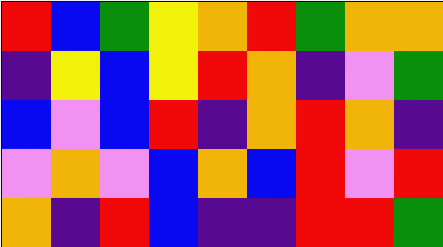[["red", "blue", "green", "yellow", "orange", "red", "green", "orange", "orange"], ["indigo", "yellow", "blue", "yellow", "red", "orange", "indigo", "violet", "green"], ["blue", "violet", "blue", "red", "indigo", "orange", "red", "orange", "indigo"], ["violet", "orange", "violet", "blue", "orange", "blue", "red", "violet", "red"], ["orange", "indigo", "red", "blue", "indigo", "indigo", "red", "red", "green"]]